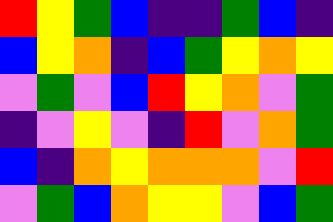[["red", "yellow", "green", "blue", "indigo", "indigo", "green", "blue", "indigo"], ["blue", "yellow", "orange", "indigo", "blue", "green", "yellow", "orange", "yellow"], ["violet", "green", "violet", "blue", "red", "yellow", "orange", "violet", "green"], ["indigo", "violet", "yellow", "violet", "indigo", "red", "violet", "orange", "green"], ["blue", "indigo", "orange", "yellow", "orange", "orange", "orange", "violet", "red"], ["violet", "green", "blue", "orange", "yellow", "yellow", "violet", "blue", "green"]]